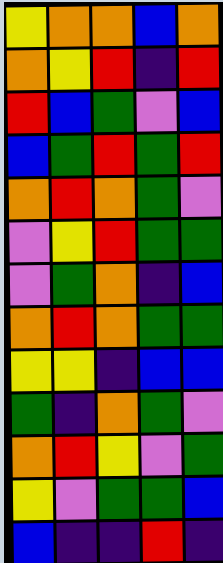[["yellow", "orange", "orange", "blue", "orange"], ["orange", "yellow", "red", "indigo", "red"], ["red", "blue", "green", "violet", "blue"], ["blue", "green", "red", "green", "red"], ["orange", "red", "orange", "green", "violet"], ["violet", "yellow", "red", "green", "green"], ["violet", "green", "orange", "indigo", "blue"], ["orange", "red", "orange", "green", "green"], ["yellow", "yellow", "indigo", "blue", "blue"], ["green", "indigo", "orange", "green", "violet"], ["orange", "red", "yellow", "violet", "green"], ["yellow", "violet", "green", "green", "blue"], ["blue", "indigo", "indigo", "red", "indigo"]]